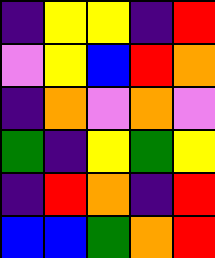[["indigo", "yellow", "yellow", "indigo", "red"], ["violet", "yellow", "blue", "red", "orange"], ["indigo", "orange", "violet", "orange", "violet"], ["green", "indigo", "yellow", "green", "yellow"], ["indigo", "red", "orange", "indigo", "red"], ["blue", "blue", "green", "orange", "red"]]